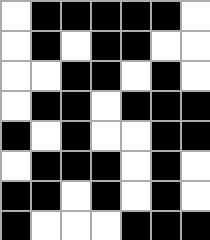[["white", "black", "black", "black", "black", "black", "white"], ["white", "black", "white", "black", "black", "white", "white"], ["white", "white", "black", "black", "white", "black", "white"], ["white", "black", "black", "white", "black", "black", "black"], ["black", "white", "black", "white", "white", "black", "black"], ["white", "black", "black", "black", "white", "black", "white"], ["black", "black", "white", "black", "white", "black", "white"], ["black", "white", "white", "white", "black", "black", "black"]]